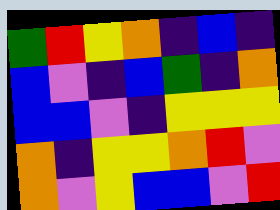[["green", "red", "yellow", "orange", "indigo", "blue", "indigo"], ["blue", "violet", "indigo", "blue", "green", "indigo", "orange"], ["blue", "blue", "violet", "indigo", "yellow", "yellow", "yellow"], ["orange", "indigo", "yellow", "yellow", "orange", "red", "violet"], ["orange", "violet", "yellow", "blue", "blue", "violet", "red"]]